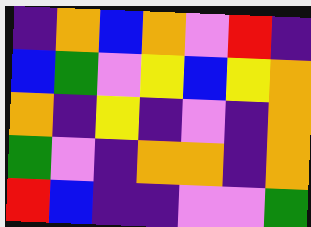[["indigo", "orange", "blue", "orange", "violet", "red", "indigo"], ["blue", "green", "violet", "yellow", "blue", "yellow", "orange"], ["orange", "indigo", "yellow", "indigo", "violet", "indigo", "orange"], ["green", "violet", "indigo", "orange", "orange", "indigo", "orange"], ["red", "blue", "indigo", "indigo", "violet", "violet", "green"]]